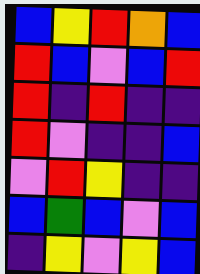[["blue", "yellow", "red", "orange", "blue"], ["red", "blue", "violet", "blue", "red"], ["red", "indigo", "red", "indigo", "indigo"], ["red", "violet", "indigo", "indigo", "blue"], ["violet", "red", "yellow", "indigo", "indigo"], ["blue", "green", "blue", "violet", "blue"], ["indigo", "yellow", "violet", "yellow", "blue"]]